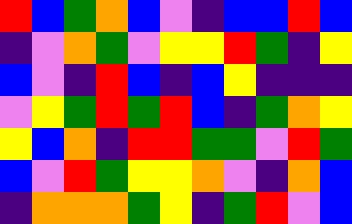[["red", "blue", "green", "orange", "blue", "violet", "indigo", "blue", "blue", "red", "blue"], ["indigo", "violet", "orange", "green", "violet", "yellow", "yellow", "red", "green", "indigo", "yellow"], ["blue", "violet", "indigo", "red", "blue", "indigo", "blue", "yellow", "indigo", "indigo", "indigo"], ["violet", "yellow", "green", "red", "green", "red", "blue", "indigo", "green", "orange", "yellow"], ["yellow", "blue", "orange", "indigo", "red", "red", "green", "green", "violet", "red", "green"], ["blue", "violet", "red", "green", "yellow", "yellow", "orange", "violet", "indigo", "orange", "blue"], ["indigo", "orange", "orange", "orange", "green", "yellow", "indigo", "green", "red", "violet", "blue"]]